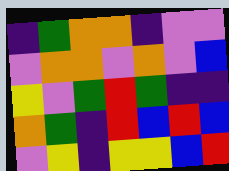[["indigo", "green", "orange", "orange", "indigo", "violet", "violet"], ["violet", "orange", "orange", "violet", "orange", "violet", "blue"], ["yellow", "violet", "green", "red", "green", "indigo", "indigo"], ["orange", "green", "indigo", "red", "blue", "red", "blue"], ["violet", "yellow", "indigo", "yellow", "yellow", "blue", "red"]]